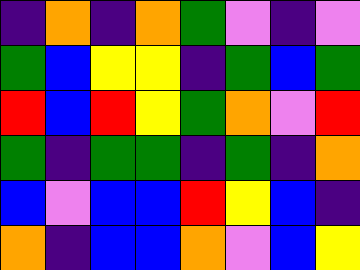[["indigo", "orange", "indigo", "orange", "green", "violet", "indigo", "violet"], ["green", "blue", "yellow", "yellow", "indigo", "green", "blue", "green"], ["red", "blue", "red", "yellow", "green", "orange", "violet", "red"], ["green", "indigo", "green", "green", "indigo", "green", "indigo", "orange"], ["blue", "violet", "blue", "blue", "red", "yellow", "blue", "indigo"], ["orange", "indigo", "blue", "blue", "orange", "violet", "blue", "yellow"]]